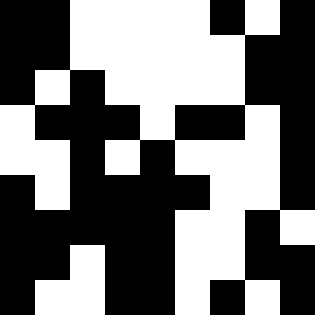[["black", "black", "white", "white", "white", "white", "black", "white", "black"], ["black", "black", "white", "white", "white", "white", "white", "black", "black"], ["black", "white", "black", "white", "white", "white", "white", "black", "black"], ["white", "black", "black", "black", "white", "black", "black", "white", "black"], ["white", "white", "black", "white", "black", "white", "white", "white", "black"], ["black", "white", "black", "black", "black", "black", "white", "white", "black"], ["black", "black", "black", "black", "black", "white", "white", "black", "white"], ["black", "black", "white", "black", "black", "white", "white", "black", "black"], ["black", "white", "white", "black", "black", "white", "black", "white", "black"]]